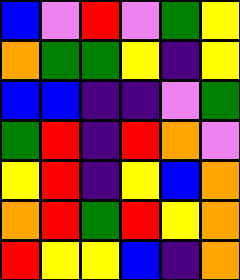[["blue", "violet", "red", "violet", "green", "yellow"], ["orange", "green", "green", "yellow", "indigo", "yellow"], ["blue", "blue", "indigo", "indigo", "violet", "green"], ["green", "red", "indigo", "red", "orange", "violet"], ["yellow", "red", "indigo", "yellow", "blue", "orange"], ["orange", "red", "green", "red", "yellow", "orange"], ["red", "yellow", "yellow", "blue", "indigo", "orange"]]